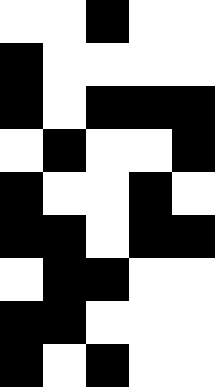[["white", "white", "black", "white", "white"], ["black", "white", "white", "white", "white"], ["black", "white", "black", "black", "black"], ["white", "black", "white", "white", "black"], ["black", "white", "white", "black", "white"], ["black", "black", "white", "black", "black"], ["white", "black", "black", "white", "white"], ["black", "black", "white", "white", "white"], ["black", "white", "black", "white", "white"]]